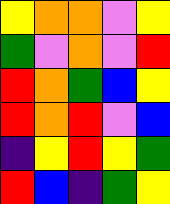[["yellow", "orange", "orange", "violet", "yellow"], ["green", "violet", "orange", "violet", "red"], ["red", "orange", "green", "blue", "yellow"], ["red", "orange", "red", "violet", "blue"], ["indigo", "yellow", "red", "yellow", "green"], ["red", "blue", "indigo", "green", "yellow"]]